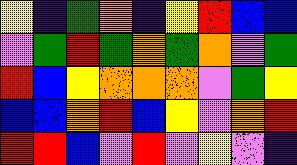[["yellow", "indigo", "green", "orange", "indigo", "yellow", "red", "blue", "blue"], ["violet", "green", "red", "green", "orange", "green", "orange", "violet", "green"], ["red", "blue", "yellow", "orange", "orange", "orange", "violet", "green", "yellow"], ["blue", "blue", "orange", "red", "blue", "yellow", "violet", "orange", "red"], ["red", "red", "blue", "violet", "red", "violet", "yellow", "violet", "indigo"]]